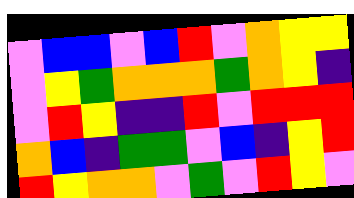[["violet", "blue", "blue", "violet", "blue", "red", "violet", "orange", "yellow", "yellow"], ["violet", "yellow", "green", "orange", "orange", "orange", "green", "orange", "yellow", "indigo"], ["violet", "red", "yellow", "indigo", "indigo", "red", "violet", "red", "red", "red"], ["orange", "blue", "indigo", "green", "green", "violet", "blue", "indigo", "yellow", "red"], ["red", "yellow", "orange", "orange", "violet", "green", "violet", "red", "yellow", "violet"]]